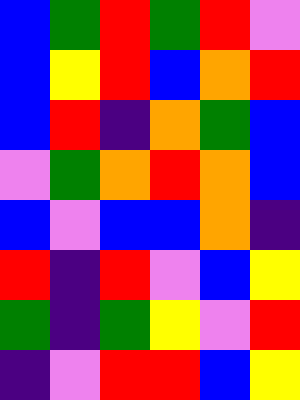[["blue", "green", "red", "green", "red", "violet"], ["blue", "yellow", "red", "blue", "orange", "red"], ["blue", "red", "indigo", "orange", "green", "blue"], ["violet", "green", "orange", "red", "orange", "blue"], ["blue", "violet", "blue", "blue", "orange", "indigo"], ["red", "indigo", "red", "violet", "blue", "yellow"], ["green", "indigo", "green", "yellow", "violet", "red"], ["indigo", "violet", "red", "red", "blue", "yellow"]]